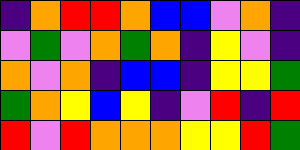[["indigo", "orange", "red", "red", "orange", "blue", "blue", "violet", "orange", "indigo"], ["violet", "green", "violet", "orange", "green", "orange", "indigo", "yellow", "violet", "indigo"], ["orange", "violet", "orange", "indigo", "blue", "blue", "indigo", "yellow", "yellow", "green"], ["green", "orange", "yellow", "blue", "yellow", "indigo", "violet", "red", "indigo", "red"], ["red", "violet", "red", "orange", "orange", "orange", "yellow", "yellow", "red", "green"]]